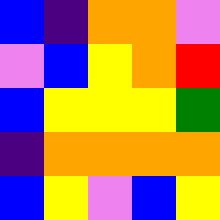[["blue", "indigo", "orange", "orange", "violet"], ["violet", "blue", "yellow", "orange", "red"], ["blue", "yellow", "yellow", "yellow", "green"], ["indigo", "orange", "orange", "orange", "orange"], ["blue", "yellow", "violet", "blue", "yellow"]]